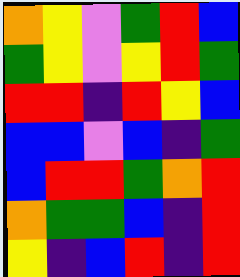[["orange", "yellow", "violet", "green", "red", "blue"], ["green", "yellow", "violet", "yellow", "red", "green"], ["red", "red", "indigo", "red", "yellow", "blue"], ["blue", "blue", "violet", "blue", "indigo", "green"], ["blue", "red", "red", "green", "orange", "red"], ["orange", "green", "green", "blue", "indigo", "red"], ["yellow", "indigo", "blue", "red", "indigo", "red"]]